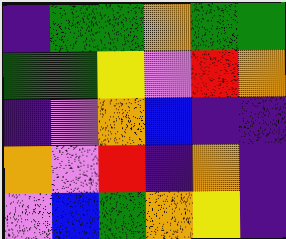[["indigo", "green", "green", "orange", "green", "green"], ["green", "green", "yellow", "violet", "red", "orange"], ["indigo", "violet", "orange", "blue", "indigo", "indigo"], ["orange", "violet", "red", "indigo", "orange", "indigo"], ["violet", "blue", "green", "orange", "yellow", "indigo"]]